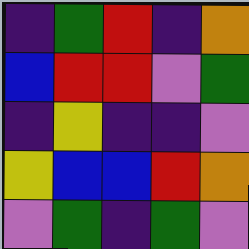[["indigo", "green", "red", "indigo", "orange"], ["blue", "red", "red", "violet", "green"], ["indigo", "yellow", "indigo", "indigo", "violet"], ["yellow", "blue", "blue", "red", "orange"], ["violet", "green", "indigo", "green", "violet"]]